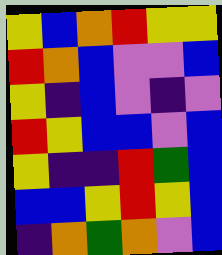[["yellow", "blue", "orange", "red", "yellow", "yellow"], ["red", "orange", "blue", "violet", "violet", "blue"], ["yellow", "indigo", "blue", "violet", "indigo", "violet"], ["red", "yellow", "blue", "blue", "violet", "blue"], ["yellow", "indigo", "indigo", "red", "green", "blue"], ["blue", "blue", "yellow", "red", "yellow", "blue"], ["indigo", "orange", "green", "orange", "violet", "blue"]]